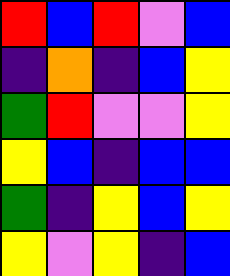[["red", "blue", "red", "violet", "blue"], ["indigo", "orange", "indigo", "blue", "yellow"], ["green", "red", "violet", "violet", "yellow"], ["yellow", "blue", "indigo", "blue", "blue"], ["green", "indigo", "yellow", "blue", "yellow"], ["yellow", "violet", "yellow", "indigo", "blue"]]